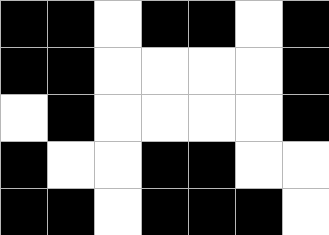[["black", "black", "white", "black", "black", "white", "black"], ["black", "black", "white", "white", "white", "white", "black"], ["white", "black", "white", "white", "white", "white", "black"], ["black", "white", "white", "black", "black", "white", "white"], ["black", "black", "white", "black", "black", "black", "white"]]